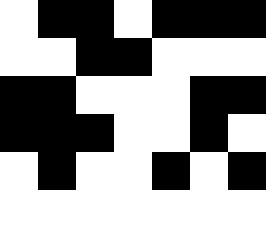[["white", "black", "black", "white", "black", "black", "black"], ["white", "white", "black", "black", "white", "white", "white"], ["black", "black", "white", "white", "white", "black", "black"], ["black", "black", "black", "white", "white", "black", "white"], ["white", "black", "white", "white", "black", "white", "black"], ["white", "white", "white", "white", "white", "white", "white"]]